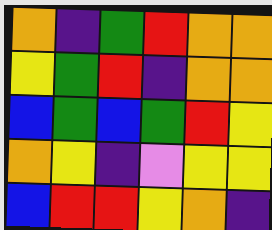[["orange", "indigo", "green", "red", "orange", "orange"], ["yellow", "green", "red", "indigo", "orange", "orange"], ["blue", "green", "blue", "green", "red", "yellow"], ["orange", "yellow", "indigo", "violet", "yellow", "yellow"], ["blue", "red", "red", "yellow", "orange", "indigo"]]